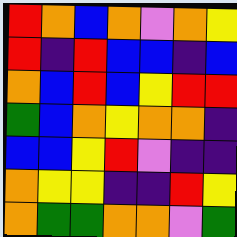[["red", "orange", "blue", "orange", "violet", "orange", "yellow"], ["red", "indigo", "red", "blue", "blue", "indigo", "blue"], ["orange", "blue", "red", "blue", "yellow", "red", "red"], ["green", "blue", "orange", "yellow", "orange", "orange", "indigo"], ["blue", "blue", "yellow", "red", "violet", "indigo", "indigo"], ["orange", "yellow", "yellow", "indigo", "indigo", "red", "yellow"], ["orange", "green", "green", "orange", "orange", "violet", "green"]]